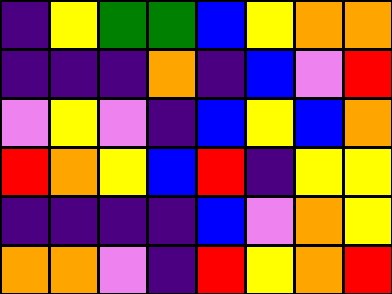[["indigo", "yellow", "green", "green", "blue", "yellow", "orange", "orange"], ["indigo", "indigo", "indigo", "orange", "indigo", "blue", "violet", "red"], ["violet", "yellow", "violet", "indigo", "blue", "yellow", "blue", "orange"], ["red", "orange", "yellow", "blue", "red", "indigo", "yellow", "yellow"], ["indigo", "indigo", "indigo", "indigo", "blue", "violet", "orange", "yellow"], ["orange", "orange", "violet", "indigo", "red", "yellow", "orange", "red"]]